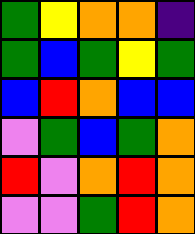[["green", "yellow", "orange", "orange", "indigo"], ["green", "blue", "green", "yellow", "green"], ["blue", "red", "orange", "blue", "blue"], ["violet", "green", "blue", "green", "orange"], ["red", "violet", "orange", "red", "orange"], ["violet", "violet", "green", "red", "orange"]]